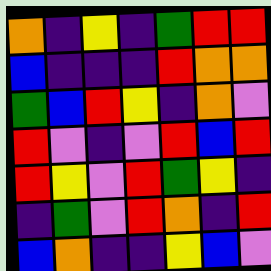[["orange", "indigo", "yellow", "indigo", "green", "red", "red"], ["blue", "indigo", "indigo", "indigo", "red", "orange", "orange"], ["green", "blue", "red", "yellow", "indigo", "orange", "violet"], ["red", "violet", "indigo", "violet", "red", "blue", "red"], ["red", "yellow", "violet", "red", "green", "yellow", "indigo"], ["indigo", "green", "violet", "red", "orange", "indigo", "red"], ["blue", "orange", "indigo", "indigo", "yellow", "blue", "violet"]]